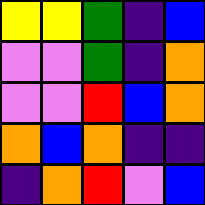[["yellow", "yellow", "green", "indigo", "blue"], ["violet", "violet", "green", "indigo", "orange"], ["violet", "violet", "red", "blue", "orange"], ["orange", "blue", "orange", "indigo", "indigo"], ["indigo", "orange", "red", "violet", "blue"]]